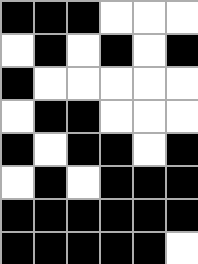[["black", "black", "black", "white", "white", "white"], ["white", "black", "white", "black", "white", "black"], ["black", "white", "white", "white", "white", "white"], ["white", "black", "black", "white", "white", "white"], ["black", "white", "black", "black", "white", "black"], ["white", "black", "white", "black", "black", "black"], ["black", "black", "black", "black", "black", "black"], ["black", "black", "black", "black", "black", "white"]]